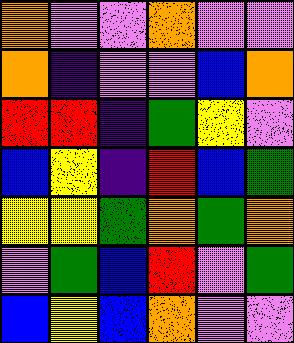[["orange", "violet", "violet", "orange", "violet", "violet"], ["orange", "indigo", "violet", "violet", "blue", "orange"], ["red", "red", "indigo", "green", "yellow", "violet"], ["blue", "yellow", "indigo", "red", "blue", "green"], ["yellow", "yellow", "green", "orange", "green", "orange"], ["violet", "green", "blue", "red", "violet", "green"], ["blue", "yellow", "blue", "orange", "violet", "violet"]]